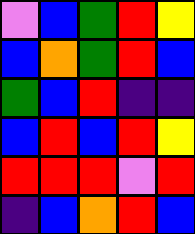[["violet", "blue", "green", "red", "yellow"], ["blue", "orange", "green", "red", "blue"], ["green", "blue", "red", "indigo", "indigo"], ["blue", "red", "blue", "red", "yellow"], ["red", "red", "red", "violet", "red"], ["indigo", "blue", "orange", "red", "blue"]]